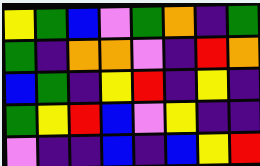[["yellow", "green", "blue", "violet", "green", "orange", "indigo", "green"], ["green", "indigo", "orange", "orange", "violet", "indigo", "red", "orange"], ["blue", "green", "indigo", "yellow", "red", "indigo", "yellow", "indigo"], ["green", "yellow", "red", "blue", "violet", "yellow", "indigo", "indigo"], ["violet", "indigo", "indigo", "blue", "indigo", "blue", "yellow", "red"]]